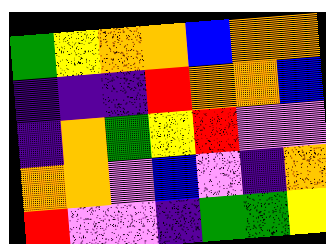[["green", "yellow", "orange", "orange", "blue", "orange", "orange"], ["indigo", "indigo", "indigo", "red", "orange", "orange", "blue"], ["indigo", "orange", "green", "yellow", "red", "violet", "violet"], ["orange", "orange", "violet", "blue", "violet", "indigo", "orange"], ["red", "violet", "violet", "indigo", "green", "green", "yellow"]]